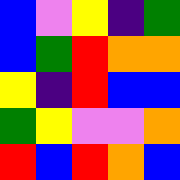[["blue", "violet", "yellow", "indigo", "green"], ["blue", "green", "red", "orange", "orange"], ["yellow", "indigo", "red", "blue", "blue"], ["green", "yellow", "violet", "violet", "orange"], ["red", "blue", "red", "orange", "blue"]]